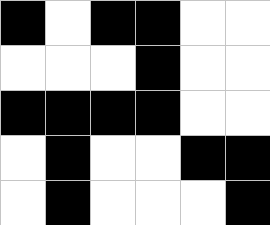[["black", "white", "black", "black", "white", "white"], ["white", "white", "white", "black", "white", "white"], ["black", "black", "black", "black", "white", "white"], ["white", "black", "white", "white", "black", "black"], ["white", "black", "white", "white", "white", "black"]]